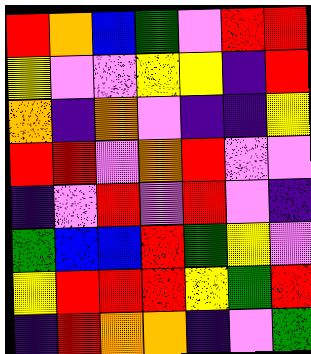[["red", "orange", "blue", "green", "violet", "red", "red"], ["yellow", "violet", "violet", "yellow", "yellow", "indigo", "red"], ["orange", "indigo", "orange", "violet", "indigo", "indigo", "yellow"], ["red", "red", "violet", "orange", "red", "violet", "violet"], ["indigo", "violet", "red", "violet", "red", "violet", "indigo"], ["green", "blue", "blue", "red", "green", "yellow", "violet"], ["yellow", "red", "red", "red", "yellow", "green", "red"], ["indigo", "red", "orange", "orange", "indigo", "violet", "green"]]